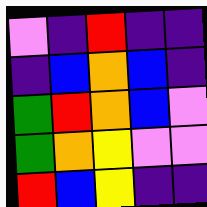[["violet", "indigo", "red", "indigo", "indigo"], ["indigo", "blue", "orange", "blue", "indigo"], ["green", "red", "orange", "blue", "violet"], ["green", "orange", "yellow", "violet", "violet"], ["red", "blue", "yellow", "indigo", "indigo"]]